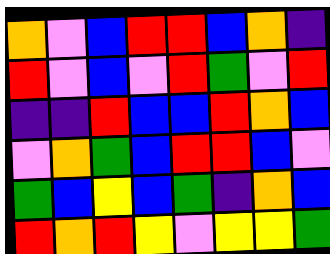[["orange", "violet", "blue", "red", "red", "blue", "orange", "indigo"], ["red", "violet", "blue", "violet", "red", "green", "violet", "red"], ["indigo", "indigo", "red", "blue", "blue", "red", "orange", "blue"], ["violet", "orange", "green", "blue", "red", "red", "blue", "violet"], ["green", "blue", "yellow", "blue", "green", "indigo", "orange", "blue"], ["red", "orange", "red", "yellow", "violet", "yellow", "yellow", "green"]]